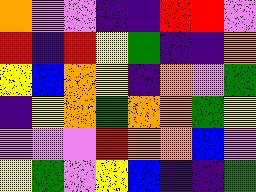[["orange", "violet", "violet", "indigo", "indigo", "red", "red", "violet"], ["red", "indigo", "red", "yellow", "green", "indigo", "indigo", "orange"], ["yellow", "blue", "orange", "yellow", "indigo", "orange", "violet", "green"], ["indigo", "yellow", "orange", "green", "orange", "orange", "green", "yellow"], ["violet", "violet", "violet", "red", "orange", "orange", "blue", "violet"], ["yellow", "green", "violet", "yellow", "blue", "indigo", "indigo", "green"]]